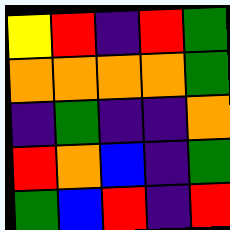[["yellow", "red", "indigo", "red", "green"], ["orange", "orange", "orange", "orange", "green"], ["indigo", "green", "indigo", "indigo", "orange"], ["red", "orange", "blue", "indigo", "green"], ["green", "blue", "red", "indigo", "red"]]